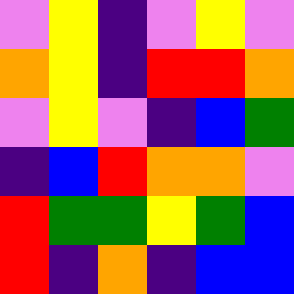[["violet", "yellow", "indigo", "violet", "yellow", "violet"], ["orange", "yellow", "indigo", "red", "red", "orange"], ["violet", "yellow", "violet", "indigo", "blue", "green"], ["indigo", "blue", "red", "orange", "orange", "violet"], ["red", "green", "green", "yellow", "green", "blue"], ["red", "indigo", "orange", "indigo", "blue", "blue"]]